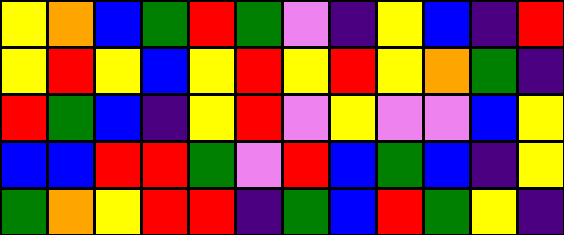[["yellow", "orange", "blue", "green", "red", "green", "violet", "indigo", "yellow", "blue", "indigo", "red"], ["yellow", "red", "yellow", "blue", "yellow", "red", "yellow", "red", "yellow", "orange", "green", "indigo"], ["red", "green", "blue", "indigo", "yellow", "red", "violet", "yellow", "violet", "violet", "blue", "yellow"], ["blue", "blue", "red", "red", "green", "violet", "red", "blue", "green", "blue", "indigo", "yellow"], ["green", "orange", "yellow", "red", "red", "indigo", "green", "blue", "red", "green", "yellow", "indigo"]]